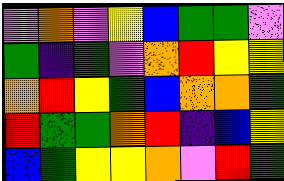[["violet", "orange", "violet", "yellow", "blue", "green", "green", "violet"], ["green", "indigo", "green", "violet", "orange", "red", "yellow", "yellow"], ["orange", "red", "yellow", "green", "blue", "orange", "orange", "green"], ["red", "green", "green", "orange", "red", "indigo", "blue", "yellow"], ["blue", "green", "yellow", "yellow", "orange", "violet", "red", "green"]]